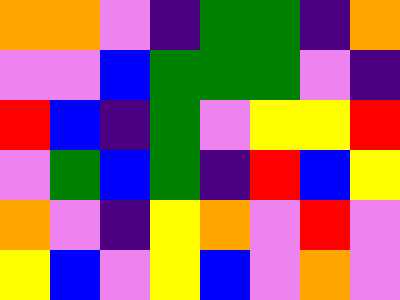[["orange", "orange", "violet", "indigo", "green", "green", "indigo", "orange"], ["violet", "violet", "blue", "green", "green", "green", "violet", "indigo"], ["red", "blue", "indigo", "green", "violet", "yellow", "yellow", "red"], ["violet", "green", "blue", "green", "indigo", "red", "blue", "yellow"], ["orange", "violet", "indigo", "yellow", "orange", "violet", "red", "violet"], ["yellow", "blue", "violet", "yellow", "blue", "violet", "orange", "violet"]]